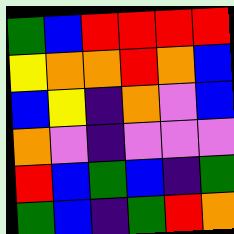[["green", "blue", "red", "red", "red", "red"], ["yellow", "orange", "orange", "red", "orange", "blue"], ["blue", "yellow", "indigo", "orange", "violet", "blue"], ["orange", "violet", "indigo", "violet", "violet", "violet"], ["red", "blue", "green", "blue", "indigo", "green"], ["green", "blue", "indigo", "green", "red", "orange"]]